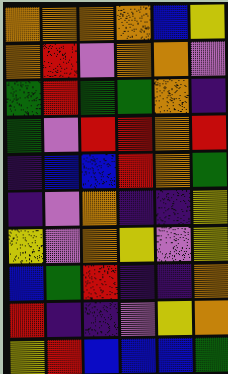[["orange", "orange", "orange", "orange", "blue", "yellow"], ["orange", "red", "violet", "orange", "orange", "violet"], ["green", "red", "green", "green", "orange", "indigo"], ["green", "violet", "red", "red", "orange", "red"], ["indigo", "blue", "blue", "red", "orange", "green"], ["indigo", "violet", "orange", "indigo", "indigo", "yellow"], ["yellow", "violet", "orange", "yellow", "violet", "yellow"], ["blue", "green", "red", "indigo", "indigo", "orange"], ["red", "indigo", "indigo", "violet", "yellow", "orange"], ["yellow", "red", "blue", "blue", "blue", "green"]]